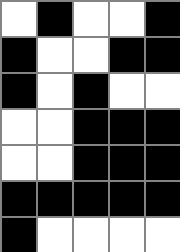[["white", "black", "white", "white", "black"], ["black", "white", "white", "black", "black"], ["black", "white", "black", "white", "white"], ["white", "white", "black", "black", "black"], ["white", "white", "black", "black", "black"], ["black", "black", "black", "black", "black"], ["black", "white", "white", "white", "white"]]